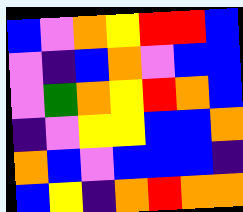[["blue", "violet", "orange", "yellow", "red", "red", "blue"], ["violet", "indigo", "blue", "orange", "violet", "blue", "blue"], ["violet", "green", "orange", "yellow", "red", "orange", "blue"], ["indigo", "violet", "yellow", "yellow", "blue", "blue", "orange"], ["orange", "blue", "violet", "blue", "blue", "blue", "indigo"], ["blue", "yellow", "indigo", "orange", "red", "orange", "orange"]]